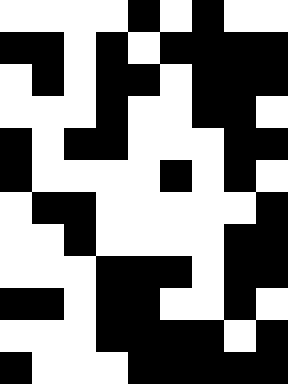[["white", "white", "white", "white", "black", "white", "black", "white", "white"], ["black", "black", "white", "black", "white", "black", "black", "black", "black"], ["white", "black", "white", "black", "black", "white", "black", "black", "black"], ["white", "white", "white", "black", "white", "white", "black", "black", "white"], ["black", "white", "black", "black", "white", "white", "white", "black", "black"], ["black", "white", "white", "white", "white", "black", "white", "black", "white"], ["white", "black", "black", "white", "white", "white", "white", "white", "black"], ["white", "white", "black", "white", "white", "white", "white", "black", "black"], ["white", "white", "white", "black", "black", "black", "white", "black", "black"], ["black", "black", "white", "black", "black", "white", "white", "black", "white"], ["white", "white", "white", "black", "black", "black", "black", "white", "black"], ["black", "white", "white", "white", "black", "black", "black", "black", "black"]]